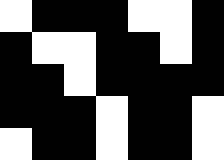[["white", "black", "black", "black", "white", "white", "black"], ["black", "white", "white", "black", "black", "white", "black"], ["black", "black", "white", "black", "black", "black", "black"], ["black", "black", "black", "white", "black", "black", "white"], ["white", "black", "black", "white", "black", "black", "white"]]